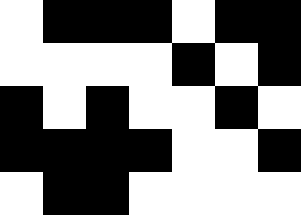[["white", "black", "black", "black", "white", "black", "black"], ["white", "white", "white", "white", "black", "white", "black"], ["black", "white", "black", "white", "white", "black", "white"], ["black", "black", "black", "black", "white", "white", "black"], ["white", "black", "black", "white", "white", "white", "white"]]